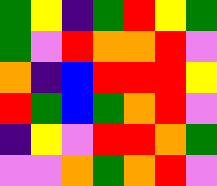[["green", "yellow", "indigo", "green", "red", "yellow", "green"], ["green", "violet", "red", "orange", "orange", "red", "violet"], ["orange", "indigo", "blue", "red", "red", "red", "yellow"], ["red", "green", "blue", "green", "orange", "red", "violet"], ["indigo", "yellow", "violet", "red", "red", "orange", "green"], ["violet", "violet", "orange", "green", "orange", "red", "violet"]]